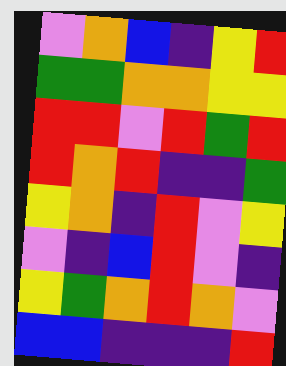[["violet", "orange", "blue", "indigo", "yellow", "red"], ["green", "green", "orange", "orange", "yellow", "yellow"], ["red", "red", "violet", "red", "green", "red"], ["red", "orange", "red", "indigo", "indigo", "green"], ["yellow", "orange", "indigo", "red", "violet", "yellow"], ["violet", "indigo", "blue", "red", "violet", "indigo"], ["yellow", "green", "orange", "red", "orange", "violet"], ["blue", "blue", "indigo", "indigo", "indigo", "red"]]